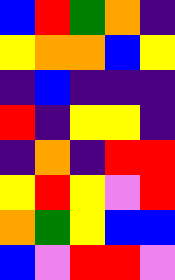[["blue", "red", "green", "orange", "indigo"], ["yellow", "orange", "orange", "blue", "yellow"], ["indigo", "blue", "indigo", "indigo", "indigo"], ["red", "indigo", "yellow", "yellow", "indigo"], ["indigo", "orange", "indigo", "red", "red"], ["yellow", "red", "yellow", "violet", "red"], ["orange", "green", "yellow", "blue", "blue"], ["blue", "violet", "red", "red", "violet"]]